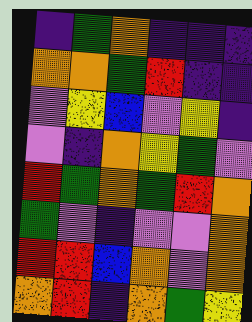[["indigo", "green", "orange", "indigo", "indigo", "indigo"], ["orange", "orange", "green", "red", "indigo", "indigo"], ["violet", "yellow", "blue", "violet", "yellow", "indigo"], ["violet", "indigo", "orange", "yellow", "green", "violet"], ["red", "green", "orange", "green", "red", "orange"], ["green", "violet", "indigo", "violet", "violet", "orange"], ["red", "red", "blue", "orange", "violet", "orange"], ["orange", "red", "indigo", "orange", "green", "yellow"]]